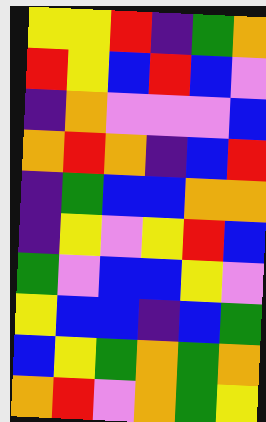[["yellow", "yellow", "red", "indigo", "green", "orange"], ["red", "yellow", "blue", "red", "blue", "violet"], ["indigo", "orange", "violet", "violet", "violet", "blue"], ["orange", "red", "orange", "indigo", "blue", "red"], ["indigo", "green", "blue", "blue", "orange", "orange"], ["indigo", "yellow", "violet", "yellow", "red", "blue"], ["green", "violet", "blue", "blue", "yellow", "violet"], ["yellow", "blue", "blue", "indigo", "blue", "green"], ["blue", "yellow", "green", "orange", "green", "orange"], ["orange", "red", "violet", "orange", "green", "yellow"]]